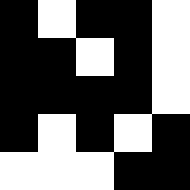[["black", "white", "black", "black", "white"], ["black", "black", "white", "black", "white"], ["black", "black", "black", "black", "white"], ["black", "white", "black", "white", "black"], ["white", "white", "white", "black", "black"]]